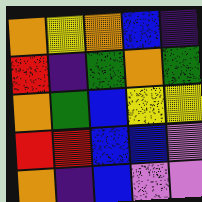[["orange", "yellow", "orange", "blue", "indigo"], ["red", "indigo", "green", "orange", "green"], ["orange", "green", "blue", "yellow", "yellow"], ["red", "red", "blue", "blue", "violet"], ["orange", "indigo", "blue", "violet", "violet"]]